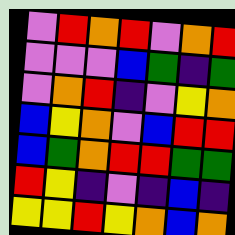[["violet", "red", "orange", "red", "violet", "orange", "red"], ["violet", "violet", "violet", "blue", "green", "indigo", "green"], ["violet", "orange", "red", "indigo", "violet", "yellow", "orange"], ["blue", "yellow", "orange", "violet", "blue", "red", "red"], ["blue", "green", "orange", "red", "red", "green", "green"], ["red", "yellow", "indigo", "violet", "indigo", "blue", "indigo"], ["yellow", "yellow", "red", "yellow", "orange", "blue", "orange"]]